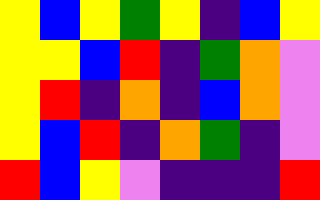[["yellow", "blue", "yellow", "green", "yellow", "indigo", "blue", "yellow"], ["yellow", "yellow", "blue", "red", "indigo", "green", "orange", "violet"], ["yellow", "red", "indigo", "orange", "indigo", "blue", "orange", "violet"], ["yellow", "blue", "red", "indigo", "orange", "green", "indigo", "violet"], ["red", "blue", "yellow", "violet", "indigo", "indigo", "indigo", "red"]]